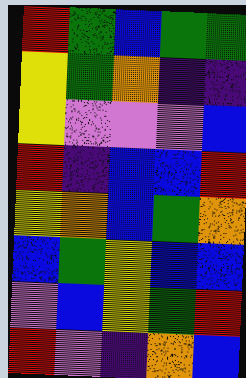[["red", "green", "blue", "green", "green"], ["yellow", "green", "orange", "indigo", "indigo"], ["yellow", "violet", "violet", "violet", "blue"], ["red", "indigo", "blue", "blue", "red"], ["yellow", "orange", "blue", "green", "orange"], ["blue", "green", "yellow", "blue", "blue"], ["violet", "blue", "yellow", "green", "red"], ["red", "violet", "indigo", "orange", "blue"]]